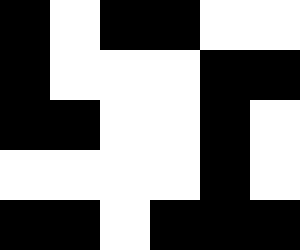[["black", "white", "black", "black", "white", "white"], ["black", "white", "white", "white", "black", "black"], ["black", "black", "white", "white", "black", "white"], ["white", "white", "white", "white", "black", "white"], ["black", "black", "white", "black", "black", "black"]]